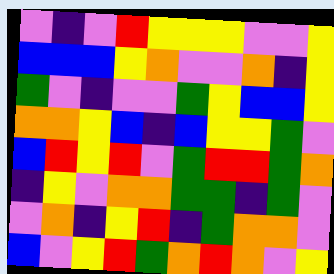[["violet", "indigo", "violet", "red", "yellow", "yellow", "yellow", "violet", "violet", "yellow"], ["blue", "blue", "blue", "yellow", "orange", "violet", "violet", "orange", "indigo", "yellow"], ["green", "violet", "indigo", "violet", "violet", "green", "yellow", "blue", "blue", "yellow"], ["orange", "orange", "yellow", "blue", "indigo", "blue", "yellow", "yellow", "green", "violet"], ["blue", "red", "yellow", "red", "violet", "green", "red", "red", "green", "orange"], ["indigo", "yellow", "violet", "orange", "orange", "green", "green", "indigo", "green", "violet"], ["violet", "orange", "indigo", "yellow", "red", "indigo", "green", "orange", "orange", "violet"], ["blue", "violet", "yellow", "red", "green", "orange", "red", "orange", "violet", "yellow"]]